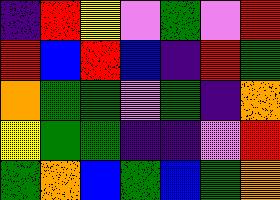[["indigo", "red", "yellow", "violet", "green", "violet", "red"], ["red", "blue", "red", "blue", "indigo", "red", "green"], ["orange", "green", "green", "violet", "green", "indigo", "orange"], ["yellow", "green", "green", "indigo", "indigo", "violet", "red"], ["green", "orange", "blue", "green", "blue", "green", "orange"]]